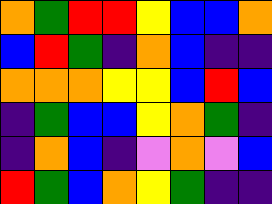[["orange", "green", "red", "red", "yellow", "blue", "blue", "orange"], ["blue", "red", "green", "indigo", "orange", "blue", "indigo", "indigo"], ["orange", "orange", "orange", "yellow", "yellow", "blue", "red", "blue"], ["indigo", "green", "blue", "blue", "yellow", "orange", "green", "indigo"], ["indigo", "orange", "blue", "indigo", "violet", "orange", "violet", "blue"], ["red", "green", "blue", "orange", "yellow", "green", "indigo", "indigo"]]